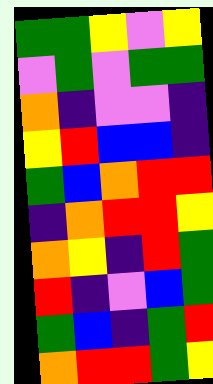[["green", "green", "yellow", "violet", "yellow"], ["violet", "green", "violet", "green", "green"], ["orange", "indigo", "violet", "violet", "indigo"], ["yellow", "red", "blue", "blue", "indigo"], ["green", "blue", "orange", "red", "red"], ["indigo", "orange", "red", "red", "yellow"], ["orange", "yellow", "indigo", "red", "green"], ["red", "indigo", "violet", "blue", "green"], ["green", "blue", "indigo", "green", "red"], ["orange", "red", "red", "green", "yellow"]]